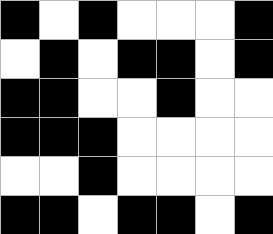[["black", "white", "black", "white", "white", "white", "black"], ["white", "black", "white", "black", "black", "white", "black"], ["black", "black", "white", "white", "black", "white", "white"], ["black", "black", "black", "white", "white", "white", "white"], ["white", "white", "black", "white", "white", "white", "white"], ["black", "black", "white", "black", "black", "white", "black"]]